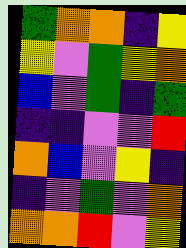[["green", "orange", "orange", "indigo", "yellow"], ["yellow", "violet", "green", "yellow", "orange"], ["blue", "violet", "green", "indigo", "green"], ["indigo", "indigo", "violet", "violet", "red"], ["orange", "blue", "violet", "yellow", "indigo"], ["indigo", "violet", "green", "violet", "orange"], ["orange", "orange", "red", "violet", "yellow"]]